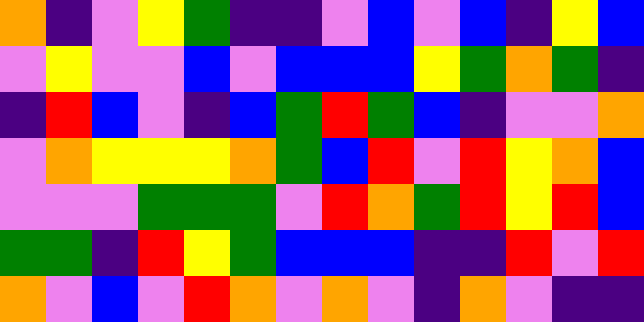[["orange", "indigo", "violet", "yellow", "green", "indigo", "indigo", "violet", "blue", "violet", "blue", "indigo", "yellow", "blue"], ["violet", "yellow", "violet", "violet", "blue", "violet", "blue", "blue", "blue", "yellow", "green", "orange", "green", "indigo"], ["indigo", "red", "blue", "violet", "indigo", "blue", "green", "red", "green", "blue", "indigo", "violet", "violet", "orange"], ["violet", "orange", "yellow", "yellow", "yellow", "orange", "green", "blue", "red", "violet", "red", "yellow", "orange", "blue"], ["violet", "violet", "violet", "green", "green", "green", "violet", "red", "orange", "green", "red", "yellow", "red", "blue"], ["green", "green", "indigo", "red", "yellow", "green", "blue", "blue", "blue", "indigo", "indigo", "red", "violet", "red"], ["orange", "violet", "blue", "violet", "red", "orange", "violet", "orange", "violet", "indigo", "orange", "violet", "indigo", "indigo"]]